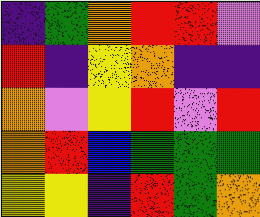[["indigo", "green", "orange", "red", "red", "violet"], ["red", "indigo", "yellow", "orange", "indigo", "indigo"], ["orange", "violet", "yellow", "red", "violet", "red"], ["orange", "red", "blue", "green", "green", "green"], ["yellow", "yellow", "indigo", "red", "green", "orange"]]